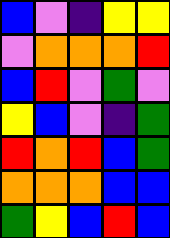[["blue", "violet", "indigo", "yellow", "yellow"], ["violet", "orange", "orange", "orange", "red"], ["blue", "red", "violet", "green", "violet"], ["yellow", "blue", "violet", "indigo", "green"], ["red", "orange", "red", "blue", "green"], ["orange", "orange", "orange", "blue", "blue"], ["green", "yellow", "blue", "red", "blue"]]